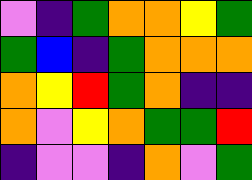[["violet", "indigo", "green", "orange", "orange", "yellow", "green"], ["green", "blue", "indigo", "green", "orange", "orange", "orange"], ["orange", "yellow", "red", "green", "orange", "indigo", "indigo"], ["orange", "violet", "yellow", "orange", "green", "green", "red"], ["indigo", "violet", "violet", "indigo", "orange", "violet", "green"]]